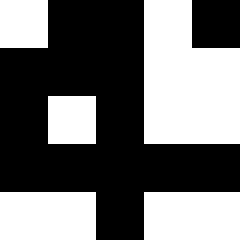[["white", "black", "black", "white", "black"], ["black", "black", "black", "white", "white"], ["black", "white", "black", "white", "white"], ["black", "black", "black", "black", "black"], ["white", "white", "black", "white", "white"]]